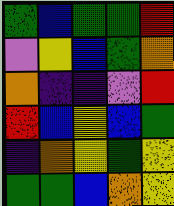[["green", "blue", "green", "green", "red"], ["violet", "yellow", "blue", "green", "orange"], ["orange", "indigo", "indigo", "violet", "red"], ["red", "blue", "yellow", "blue", "green"], ["indigo", "orange", "yellow", "green", "yellow"], ["green", "green", "blue", "orange", "yellow"]]